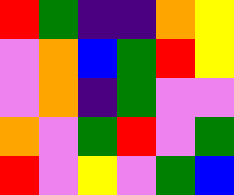[["red", "green", "indigo", "indigo", "orange", "yellow"], ["violet", "orange", "blue", "green", "red", "yellow"], ["violet", "orange", "indigo", "green", "violet", "violet"], ["orange", "violet", "green", "red", "violet", "green"], ["red", "violet", "yellow", "violet", "green", "blue"]]